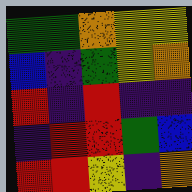[["green", "green", "orange", "yellow", "yellow"], ["blue", "indigo", "green", "yellow", "orange"], ["red", "indigo", "red", "indigo", "indigo"], ["indigo", "red", "red", "green", "blue"], ["red", "red", "yellow", "indigo", "orange"]]